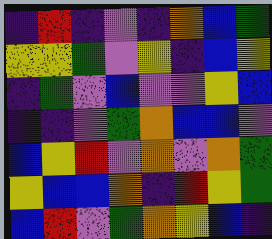[["indigo", "red", "indigo", "violet", "indigo", "orange", "blue", "green"], ["yellow", "yellow", "green", "violet", "yellow", "indigo", "blue", "yellow"], ["indigo", "green", "violet", "blue", "violet", "violet", "yellow", "blue"], ["indigo", "indigo", "violet", "green", "orange", "blue", "blue", "violet"], ["blue", "yellow", "red", "violet", "orange", "violet", "orange", "green"], ["yellow", "blue", "blue", "orange", "indigo", "red", "yellow", "green"], ["blue", "red", "violet", "green", "orange", "yellow", "blue", "indigo"]]